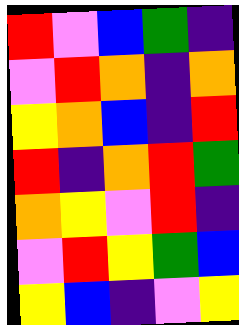[["red", "violet", "blue", "green", "indigo"], ["violet", "red", "orange", "indigo", "orange"], ["yellow", "orange", "blue", "indigo", "red"], ["red", "indigo", "orange", "red", "green"], ["orange", "yellow", "violet", "red", "indigo"], ["violet", "red", "yellow", "green", "blue"], ["yellow", "blue", "indigo", "violet", "yellow"]]